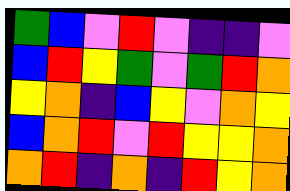[["green", "blue", "violet", "red", "violet", "indigo", "indigo", "violet"], ["blue", "red", "yellow", "green", "violet", "green", "red", "orange"], ["yellow", "orange", "indigo", "blue", "yellow", "violet", "orange", "yellow"], ["blue", "orange", "red", "violet", "red", "yellow", "yellow", "orange"], ["orange", "red", "indigo", "orange", "indigo", "red", "yellow", "orange"]]